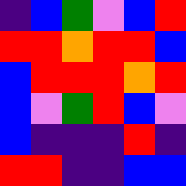[["indigo", "blue", "green", "violet", "blue", "red"], ["red", "red", "orange", "red", "red", "blue"], ["blue", "red", "red", "red", "orange", "red"], ["blue", "violet", "green", "red", "blue", "violet"], ["blue", "indigo", "indigo", "indigo", "red", "indigo"], ["red", "red", "indigo", "indigo", "blue", "blue"]]